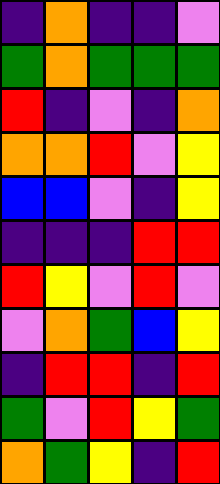[["indigo", "orange", "indigo", "indigo", "violet"], ["green", "orange", "green", "green", "green"], ["red", "indigo", "violet", "indigo", "orange"], ["orange", "orange", "red", "violet", "yellow"], ["blue", "blue", "violet", "indigo", "yellow"], ["indigo", "indigo", "indigo", "red", "red"], ["red", "yellow", "violet", "red", "violet"], ["violet", "orange", "green", "blue", "yellow"], ["indigo", "red", "red", "indigo", "red"], ["green", "violet", "red", "yellow", "green"], ["orange", "green", "yellow", "indigo", "red"]]